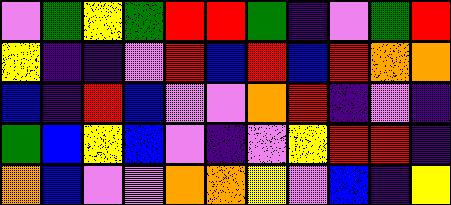[["violet", "green", "yellow", "green", "red", "red", "green", "indigo", "violet", "green", "red"], ["yellow", "indigo", "indigo", "violet", "red", "blue", "red", "blue", "red", "orange", "orange"], ["blue", "indigo", "red", "blue", "violet", "violet", "orange", "red", "indigo", "violet", "indigo"], ["green", "blue", "yellow", "blue", "violet", "indigo", "violet", "yellow", "red", "red", "indigo"], ["orange", "blue", "violet", "violet", "orange", "orange", "yellow", "violet", "blue", "indigo", "yellow"]]